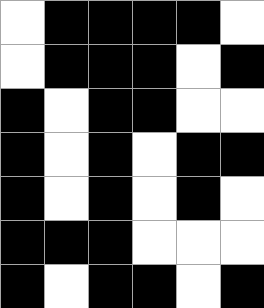[["white", "black", "black", "black", "black", "white"], ["white", "black", "black", "black", "white", "black"], ["black", "white", "black", "black", "white", "white"], ["black", "white", "black", "white", "black", "black"], ["black", "white", "black", "white", "black", "white"], ["black", "black", "black", "white", "white", "white"], ["black", "white", "black", "black", "white", "black"]]